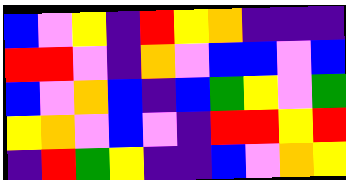[["blue", "violet", "yellow", "indigo", "red", "yellow", "orange", "indigo", "indigo", "indigo"], ["red", "red", "violet", "indigo", "orange", "violet", "blue", "blue", "violet", "blue"], ["blue", "violet", "orange", "blue", "indigo", "blue", "green", "yellow", "violet", "green"], ["yellow", "orange", "violet", "blue", "violet", "indigo", "red", "red", "yellow", "red"], ["indigo", "red", "green", "yellow", "indigo", "indigo", "blue", "violet", "orange", "yellow"]]